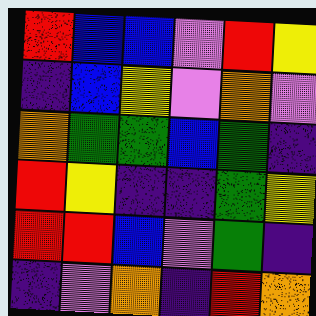[["red", "blue", "blue", "violet", "red", "yellow"], ["indigo", "blue", "yellow", "violet", "orange", "violet"], ["orange", "green", "green", "blue", "green", "indigo"], ["red", "yellow", "indigo", "indigo", "green", "yellow"], ["red", "red", "blue", "violet", "green", "indigo"], ["indigo", "violet", "orange", "indigo", "red", "orange"]]